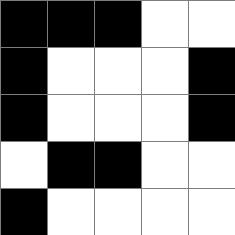[["black", "black", "black", "white", "white"], ["black", "white", "white", "white", "black"], ["black", "white", "white", "white", "black"], ["white", "black", "black", "white", "white"], ["black", "white", "white", "white", "white"]]